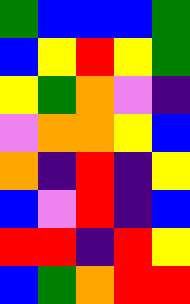[["green", "blue", "blue", "blue", "green"], ["blue", "yellow", "red", "yellow", "green"], ["yellow", "green", "orange", "violet", "indigo"], ["violet", "orange", "orange", "yellow", "blue"], ["orange", "indigo", "red", "indigo", "yellow"], ["blue", "violet", "red", "indigo", "blue"], ["red", "red", "indigo", "red", "yellow"], ["blue", "green", "orange", "red", "red"]]